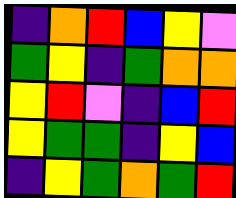[["indigo", "orange", "red", "blue", "yellow", "violet"], ["green", "yellow", "indigo", "green", "orange", "orange"], ["yellow", "red", "violet", "indigo", "blue", "red"], ["yellow", "green", "green", "indigo", "yellow", "blue"], ["indigo", "yellow", "green", "orange", "green", "red"]]